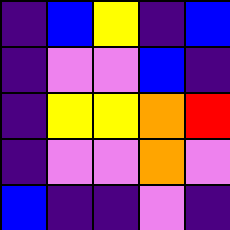[["indigo", "blue", "yellow", "indigo", "blue"], ["indigo", "violet", "violet", "blue", "indigo"], ["indigo", "yellow", "yellow", "orange", "red"], ["indigo", "violet", "violet", "orange", "violet"], ["blue", "indigo", "indigo", "violet", "indigo"]]